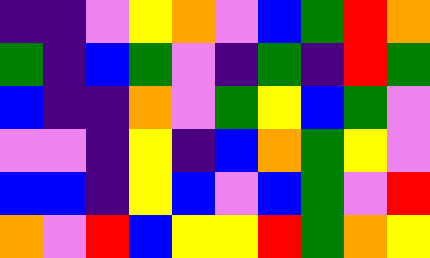[["indigo", "indigo", "violet", "yellow", "orange", "violet", "blue", "green", "red", "orange"], ["green", "indigo", "blue", "green", "violet", "indigo", "green", "indigo", "red", "green"], ["blue", "indigo", "indigo", "orange", "violet", "green", "yellow", "blue", "green", "violet"], ["violet", "violet", "indigo", "yellow", "indigo", "blue", "orange", "green", "yellow", "violet"], ["blue", "blue", "indigo", "yellow", "blue", "violet", "blue", "green", "violet", "red"], ["orange", "violet", "red", "blue", "yellow", "yellow", "red", "green", "orange", "yellow"]]